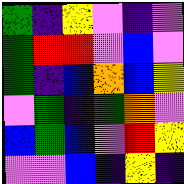[["green", "indigo", "yellow", "violet", "indigo", "violet"], ["green", "red", "red", "violet", "blue", "violet"], ["green", "indigo", "blue", "orange", "blue", "yellow"], ["violet", "green", "indigo", "green", "orange", "violet"], ["blue", "green", "blue", "violet", "red", "yellow"], ["violet", "violet", "blue", "indigo", "yellow", "indigo"]]